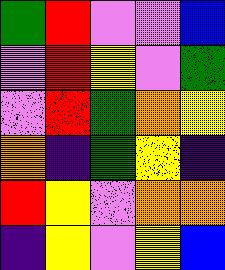[["green", "red", "violet", "violet", "blue"], ["violet", "red", "yellow", "violet", "green"], ["violet", "red", "green", "orange", "yellow"], ["orange", "indigo", "green", "yellow", "indigo"], ["red", "yellow", "violet", "orange", "orange"], ["indigo", "yellow", "violet", "yellow", "blue"]]